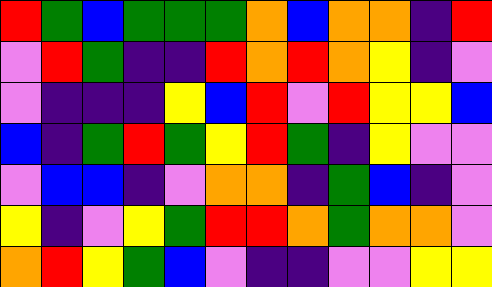[["red", "green", "blue", "green", "green", "green", "orange", "blue", "orange", "orange", "indigo", "red"], ["violet", "red", "green", "indigo", "indigo", "red", "orange", "red", "orange", "yellow", "indigo", "violet"], ["violet", "indigo", "indigo", "indigo", "yellow", "blue", "red", "violet", "red", "yellow", "yellow", "blue"], ["blue", "indigo", "green", "red", "green", "yellow", "red", "green", "indigo", "yellow", "violet", "violet"], ["violet", "blue", "blue", "indigo", "violet", "orange", "orange", "indigo", "green", "blue", "indigo", "violet"], ["yellow", "indigo", "violet", "yellow", "green", "red", "red", "orange", "green", "orange", "orange", "violet"], ["orange", "red", "yellow", "green", "blue", "violet", "indigo", "indigo", "violet", "violet", "yellow", "yellow"]]